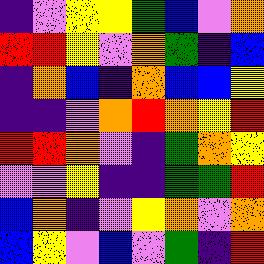[["indigo", "violet", "yellow", "yellow", "green", "blue", "violet", "orange"], ["red", "red", "yellow", "violet", "orange", "green", "indigo", "blue"], ["indigo", "orange", "blue", "indigo", "orange", "blue", "blue", "yellow"], ["indigo", "indigo", "violet", "orange", "red", "orange", "yellow", "red"], ["red", "red", "orange", "violet", "indigo", "green", "orange", "yellow"], ["violet", "violet", "yellow", "indigo", "indigo", "green", "green", "red"], ["blue", "orange", "indigo", "violet", "yellow", "orange", "violet", "orange"], ["blue", "yellow", "violet", "blue", "violet", "green", "indigo", "red"]]